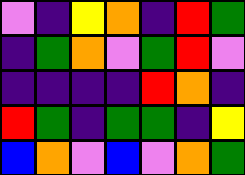[["violet", "indigo", "yellow", "orange", "indigo", "red", "green"], ["indigo", "green", "orange", "violet", "green", "red", "violet"], ["indigo", "indigo", "indigo", "indigo", "red", "orange", "indigo"], ["red", "green", "indigo", "green", "green", "indigo", "yellow"], ["blue", "orange", "violet", "blue", "violet", "orange", "green"]]